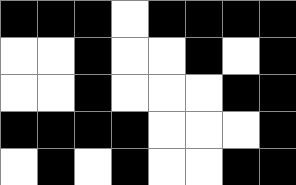[["black", "black", "black", "white", "black", "black", "black", "black"], ["white", "white", "black", "white", "white", "black", "white", "black"], ["white", "white", "black", "white", "white", "white", "black", "black"], ["black", "black", "black", "black", "white", "white", "white", "black"], ["white", "black", "white", "black", "white", "white", "black", "black"]]